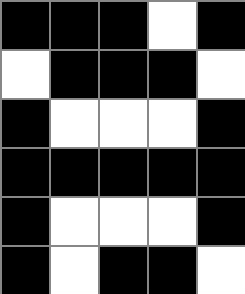[["black", "black", "black", "white", "black"], ["white", "black", "black", "black", "white"], ["black", "white", "white", "white", "black"], ["black", "black", "black", "black", "black"], ["black", "white", "white", "white", "black"], ["black", "white", "black", "black", "white"]]